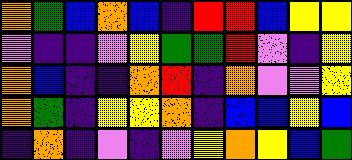[["orange", "green", "blue", "orange", "blue", "indigo", "red", "red", "blue", "yellow", "yellow"], ["violet", "indigo", "indigo", "violet", "yellow", "green", "green", "red", "violet", "indigo", "yellow"], ["orange", "blue", "indigo", "indigo", "orange", "red", "indigo", "orange", "violet", "violet", "yellow"], ["orange", "green", "indigo", "yellow", "yellow", "orange", "indigo", "blue", "blue", "yellow", "blue"], ["indigo", "orange", "indigo", "violet", "indigo", "violet", "yellow", "orange", "yellow", "blue", "green"]]